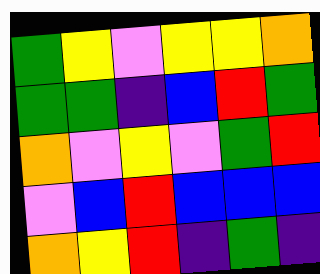[["green", "yellow", "violet", "yellow", "yellow", "orange"], ["green", "green", "indigo", "blue", "red", "green"], ["orange", "violet", "yellow", "violet", "green", "red"], ["violet", "blue", "red", "blue", "blue", "blue"], ["orange", "yellow", "red", "indigo", "green", "indigo"]]